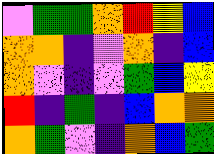[["violet", "green", "green", "orange", "red", "yellow", "blue"], ["orange", "orange", "indigo", "violet", "orange", "indigo", "blue"], ["orange", "violet", "indigo", "violet", "green", "blue", "yellow"], ["red", "indigo", "green", "indigo", "blue", "orange", "orange"], ["orange", "green", "violet", "indigo", "orange", "blue", "green"]]